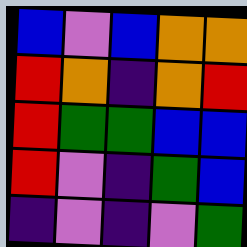[["blue", "violet", "blue", "orange", "orange"], ["red", "orange", "indigo", "orange", "red"], ["red", "green", "green", "blue", "blue"], ["red", "violet", "indigo", "green", "blue"], ["indigo", "violet", "indigo", "violet", "green"]]